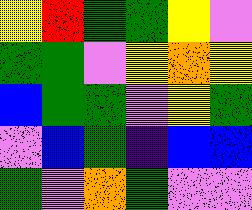[["yellow", "red", "green", "green", "yellow", "violet"], ["green", "green", "violet", "yellow", "orange", "yellow"], ["blue", "green", "green", "violet", "yellow", "green"], ["violet", "blue", "green", "indigo", "blue", "blue"], ["green", "violet", "orange", "green", "violet", "violet"]]